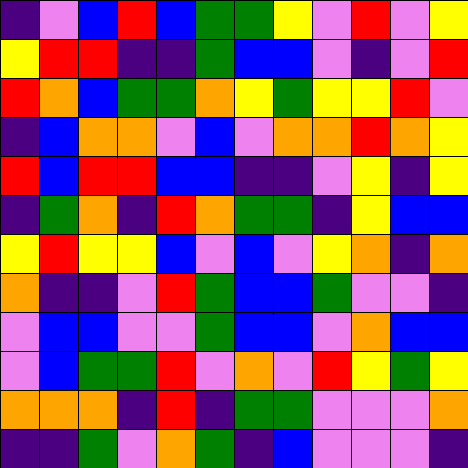[["indigo", "violet", "blue", "red", "blue", "green", "green", "yellow", "violet", "red", "violet", "yellow"], ["yellow", "red", "red", "indigo", "indigo", "green", "blue", "blue", "violet", "indigo", "violet", "red"], ["red", "orange", "blue", "green", "green", "orange", "yellow", "green", "yellow", "yellow", "red", "violet"], ["indigo", "blue", "orange", "orange", "violet", "blue", "violet", "orange", "orange", "red", "orange", "yellow"], ["red", "blue", "red", "red", "blue", "blue", "indigo", "indigo", "violet", "yellow", "indigo", "yellow"], ["indigo", "green", "orange", "indigo", "red", "orange", "green", "green", "indigo", "yellow", "blue", "blue"], ["yellow", "red", "yellow", "yellow", "blue", "violet", "blue", "violet", "yellow", "orange", "indigo", "orange"], ["orange", "indigo", "indigo", "violet", "red", "green", "blue", "blue", "green", "violet", "violet", "indigo"], ["violet", "blue", "blue", "violet", "violet", "green", "blue", "blue", "violet", "orange", "blue", "blue"], ["violet", "blue", "green", "green", "red", "violet", "orange", "violet", "red", "yellow", "green", "yellow"], ["orange", "orange", "orange", "indigo", "red", "indigo", "green", "green", "violet", "violet", "violet", "orange"], ["indigo", "indigo", "green", "violet", "orange", "green", "indigo", "blue", "violet", "violet", "violet", "indigo"]]